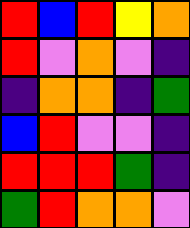[["red", "blue", "red", "yellow", "orange"], ["red", "violet", "orange", "violet", "indigo"], ["indigo", "orange", "orange", "indigo", "green"], ["blue", "red", "violet", "violet", "indigo"], ["red", "red", "red", "green", "indigo"], ["green", "red", "orange", "orange", "violet"]]